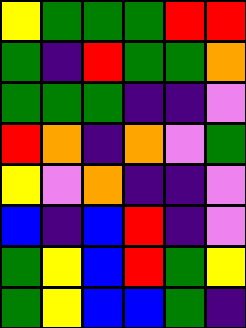[["yellow", "green", "green", "green", "red", "red"], ["green", "indigo", "red", "green", "green", "orange"], ["green", "green", "green", "indigo", "indigo", "violet"], ["red", "orange", "indigo", "orange", "violet", "green"], ["yellow", "violet", "orange", "indigo", "indigo", "violet"], ["blue", "indigo", "blue", "red", "indigo", "violet"], ["green", "yellow", "blue", "red", "green", "yellow"], ["green", "yellow", "blue", "blue", "green", "indigo"]]